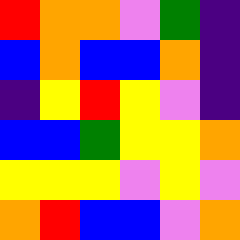[["red", "orange", "orange", "violet", "green", "indigo"], ["blue", "orange", "blue", "blue", "orange", "indigo"], ["indigo", "yellow", "red", "yellow", "violet", "indigo"], ["blue", "blue", "green", "yellow", "yellow", "orange"], ["yellow", "yellow", "yellow", "violet", "yellow", "violet"], ["orange", "red", "blue", "blue", "violet", "orange"]]